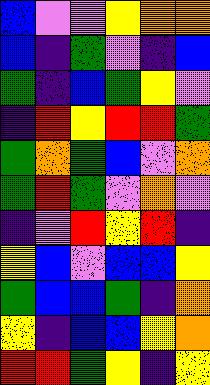[["blue", "violet", "violet", "yellow", "orange", "orange"], ["blue", "indigo", "green", "violet", "indigo", "blue"], ["green", "indigo", "blue", "green", "yellow", "violet"], ["indigo", "red", "yellow", "red", "red", "green"], ["green", "orange", "green", "blue", "violet", "orange"], ["green", "red", "green", "violet", "orange", "violet"], ["indigo", "violet", "red", "yellow", "red", "indigo"], ["yellow", "blue", "violet", "blue", "blue", "yellow"], ["green", "blue", "blue", "green", "indigo", "orange"], ["yellow", "indigo", "blue", "blue", "yellow", "orange"], ["red", "red", "green", "yellow", "indigo", "yellow"]]